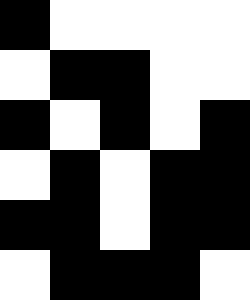[["black", "white", "white", "white", "white"], ["white", "black", "black", "white", "white"], ["black", "white", "black", "white", "black"], ["white", "black", "white", "black", "black"], ["black", "black", "white", "black", "black"], ["white", "black", "black", "black", "white"]]